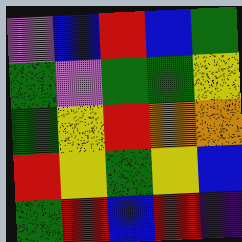[["violet", "blue", "red", "blue", "green"], ["green", "violet", "green", "green", "yellow"], ["green", "yellow", "red", "orange", "orange"], ["red", "yellow", "green", "yellow", "blue"], ["green", "red", "blue", "red", "indigo"]]